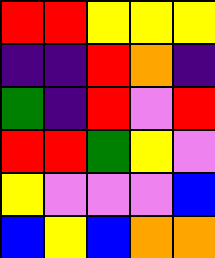[["red", "red", "yellow", "yellow", "yellow"], ["indigo", "indigo", "red", "orange", "indigo"], ["green", "indigo", "red", "violet", "red"], ["red", "red", "green", "yellow", "violet"], ["yellow", "violet", "violet", "violet", "blue"], ["blue", "yellow", "blue", "orange", "orange"]]